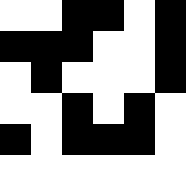[["white", "white", "black", "black", "white", "black"], ["black", "black", "black", "white", "white", "black"], ["white", "black", "white", "white", "white", "black"], ["white", "white", "black", "white", "black", "white"], ["black", "white", "black", "black", "black", "white"], ["white", "white", "white", "white", "white", "white"]]